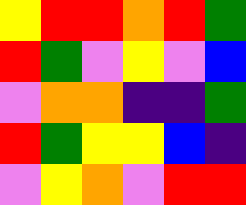[["yellow", "red", "red", "orange", "red", "green"], ["red", "green", "violet", "yellow", "violet", "blue"], ["violet", "orange", "orange", "indigo", "indigo", "green"], ["red", "green", "yellow", "yellow", "blue", "indigo"], ["violet", "yellow", "orange", "violet", "red", "red"]]